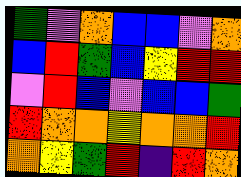[["green", "violet", "orange", "blue", "blue", "violet", "orange"], ["blue", "red", "green", "blue", "yellow", "red", "red"], ["violet", "red", "blue", "violet", "blue", "blue", "green"], ["red", "orange", "orange", "yellow", "orange", "orange", "red"], ["orange", "yellow", "green", "red", "indigo", "red", "orange"]]